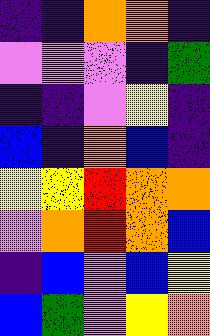[["indigo", "indigo", "orange", "orange", "indigo"], ["violet", "violet", "violet", "indigo", "green"], ["indigo", "indigo", "violet", "yellow", "indigo"], ["blue", "indigo", "orange", "blue", "indigo"], ["yellow", "yellow", "red", "orange", "orange"], ["violet", "orange", "red", "orange", "blue"], ["indigo", "blue", "violet", "blue", "yellow"], ["blue", "green", "violet", "yellow", "orange"]]